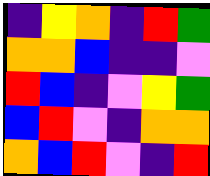[["indigo", "yellow", "orange", "indigo", "red", "green"], ["orange", "orange", "blue", "indigo", "indigo", "violet"], ["red", "blue", "indigo", "violet", "yellow", "green"], ["blue", "red", "violet", "indigo", "orange", "orange"], ["orange", "blue", "red", "violet", "indigo", "red"]]